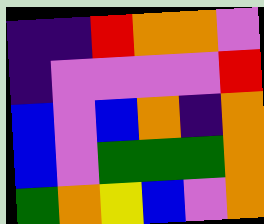[["indigo", "indigo", "red", "orange", "orange", "violet"], ["indigo", "violet", "violet", "violet", "violet", "red"], ["blue", "violet", "blue", "orange", "indigo", "orange"], ["blue", "violet", "green", "green", "green", "orange"], ["green", "orange", "yellow", "blue", "violet", "orange"]]